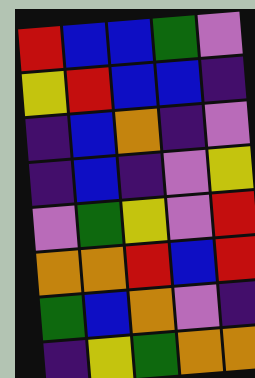[["red", "blue", "blue", "green", "violet"], ["yellow", "red", "blue", "blue", "indigo"], ["indigo", "blue", "orange", "indigo", "violet"], ["indigo", "blue", "indigo", "violet", "yellow"], ["violet", "green", "yellow", "violet", "red"], ["orange", "orange", "red", "blue", "red"], ["green", "blue", "orange", "violet", "indigo"], ["indigo", "yellow", "green", "orange", "orange"]]